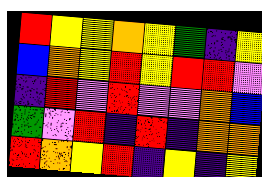[["red", "yellow", "yellow", "orange", "yellow", "green", "indigo", "yellow"], ["blue", "orange", "yellow", "red", "yellow", "red", "red", "violet"], ["indigo", "red", "violet", "red", "violet", "violet", "orange", "blue"], ["green", "violet", "red", "indigo", "red", "indigo", "orange", "orange"], ["red", "orange", "yellow", "red", "indigo", "yellow", "indigo", "yellow"]]